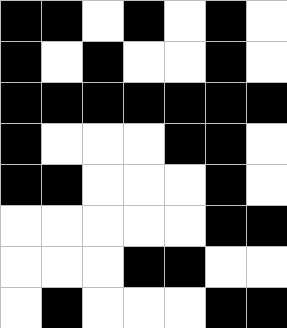[["black", "black", "white", "black", "white", "black", "white"], ["black", "white", "black", "white", "white", "black", "white"], ["black", "black", "black", "black", "black", "black", "black"], ["black", "white", "white", "white", "black", "black", "white"], ["black", "black", "white", "white", "white", "black", "white"], ["white", "white", "white", "white", "white", "black", "black"], ["white", "white", "white", "black", "black", "white", "white"], ["white", "black", "white", "white", "white", "black", "black"]]